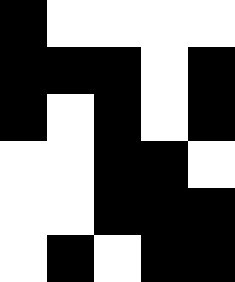[["black", "white", "white", "white", "white"], ["black", "black", "black", "white", "black"], ["black", "white", "black", "white", "black"], ["white", "white", "black", "black", "white"], ["white", "white", "black", "black", "black"], ["white", "black", "white", "black", "black"]]